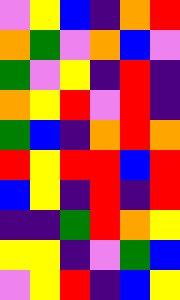[["violet", "yellow", "blue", "indigo", "orange", "red"], ["orange", "green", "violet", "orange", "blue", "violet"], ["green", "violet", "yellow", "indigo", "red", "indigo"], ["orange", "yellow", "red", "violet", "red", "indigo"], ["green", "blue", "indigo", "orange", "red", "orange"], ["red", "yellow", "red", "red", "blue", "red"], ["blue", "yellow", "indigo", "red", "indigo", "red"], ["indigo", "indigo", "green", "red", "orange", "yellow"], ["yellow", "yellow", "indigo", "violet", "green", "blue"], ["violet", "yellow", "red", "indigo", "blue", "yellow"]]